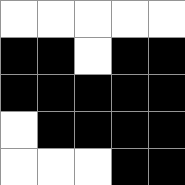[["white", "white", "white", "white", "white"], ["black", "black", "white", "black", "black"], ["black", "black", "black", "black", "black"], ["white", "black", "black", "black", "black"], ["white", "white", "white", "black", "black"]]